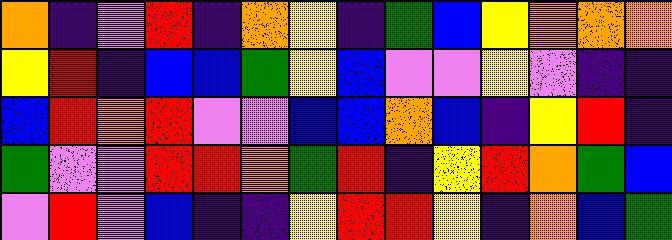[["orange", "indigo", "violet", "red", "indigo", "orange", "yellow", "indigo", "green", "blue", "yellow", "orange", "orange", "orange"], ["yellow", "red", "indigo", "blue", "blue", "green", "yellow", "blue", "violet", "violet", "yellow", "violet", "indigo", "indigo"], ["blue", "red", "orange", "red", "violet", "violet", "blue", "blue", "orange", "blue", "indigo", "yellow", "red", "indigo"], ["green", "violet", "violet", "red", "red", "orange", "green", "red", "indigo", "yellow", "red", "orange", "green", "blue"], ["violet", "red", "violet", "blue", "indigo", "indigo", "yellow", "red", "red", "yellow", "indigo", "orange", "blue", "green"]]